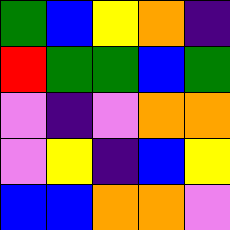[["green", "blue", "yellow", "orange", "indigo"], ["red", "green", "green", "blue", "green"], ["violet", "indigo", "violet", "orange", "orange"], ["violet", "yellow", "indigo", "blue", "yellow"], ["blue", "blue", "orange", "orange", "violet"]]